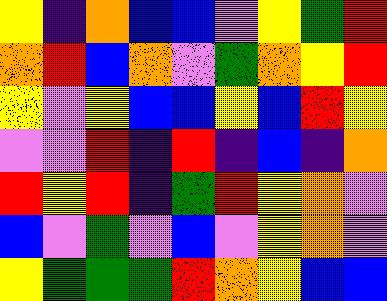[["yellow", "indigo", "orange", "blue", "blue", "violet", "yellow", "green", "red"], ["orange", "red", "blue", "orange", "violet", "green", "orange", "yellow", "red"], ["yellow", "violet", "yellow", "blue", "blue", "yellow", "blue", "red", "yellow"], ["violet", "violet", "red", "indigo", "red", "indigo", "blue", "indigo", "orange"], ["red", "yellow", "red", "indigo", "green", "red", "yellow", "orange", "violet"], ["blue", "violet", "green", "violet", "blue", "violet", "yellow", "orange", "violet"], ["yellow", "green", "green", "green", "red", "orange", "yellow", "blue", "blue"]]